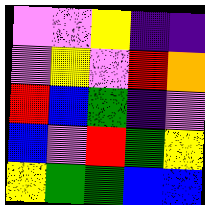[["violet", "violet", "yellow", "indigo", "indigo"], ["violet", "yellow", "violet", "red", "orange"], ["red", "blue", "green", "indigo", "violet"], ["blue", "violet", "red", "green", "yellow"], ["yellow", "green", "green", "blue", "blue"]]